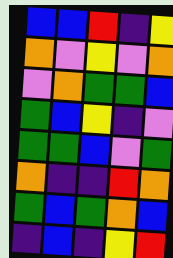[["blue", "blue", "red", "indigo", "yellow"], ["orange", "violet", "yellow", "violet", "orange"], ["violet", "orange", "green", "green", "blue"], ["green", "blue", "yellow", "indigo", "violet"], ["green", "green", "blue", "violet", "green"], ["orange", "indigo", "indigo", "red", "orange"], ["green", "blue", "green", "orange", "blue"], ["indigo", "blue", "indigo", "yellow", "red"]]